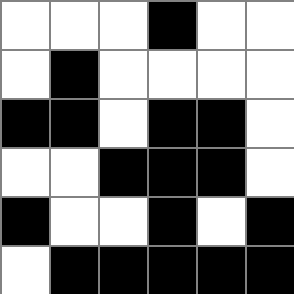[["white", "white", "white", "black", "white", "white"], ["white", "black", "white", "white", "white", "white"], ["black", "black", "white", "black", "black", "white"], ["white", "white", "black", "black", "black", "white"], ["black", "white", "white", "black", "white", "black"], ["white", "black", "black", "black", "black", "black"]]